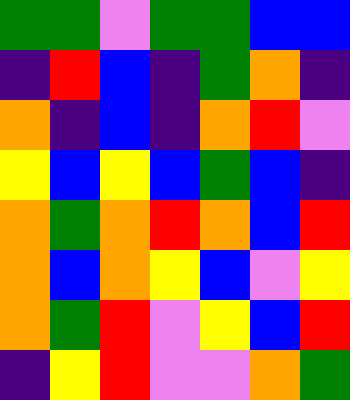[["green", "green", "violet", "green", "green", "blue", "blue"], ["indigo", "red", "blue", "indigo", "green", "orange", "indigo"], ["orange", "indigo", "blue", "indigo", "orange", "red", "violet"], ["yellow", "blue", "yellow", "blue", "green", "blue", "indigo"], ["orange", "green", "orange", "red", "orange", "blue", "red"], ["orange", "blue", "orange", "yellow", "blue", "violet", "yellow"], ["orange", "green", "red", "violet", "yellow", "blue", "red"], ["indigo", "yellow", "red", "violet", "violet", "orange", "green"]]